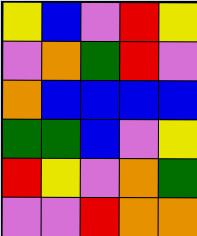[["yellow", "blue", "violet", "red", "yellow"], ["violet", "orange", "green", "red", "violet"], ["orange", "blue", "blue", "blue", "blue"], ["green", "green", "blue", "violet", "yellow"], ["red", "yellow", "violet", "orange", "green"], ["violet", "violet", "red", "orange", "orange"]]